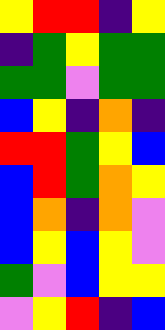[["yellow", "red", "red", "indigo", "yellow"], ["indigo", "green", "yellow", "green", "green"], ["green", "green", "violet", "green", "green"], ["blue", "yellow", "indigo", "orange", "indigo"], ["red", "red", "green", "yellow", "blue"], ["blue", "red", "green", "orange", "yellow"], ["blue", "orange", "indigo", "orange", "violet"], ["blue", "yellow", "blue", "yellow", "violet"], ["green", "violet", "blue", "yellow", "yellow"], ["violet", "yellow", "red", "indigo", "blue"]]